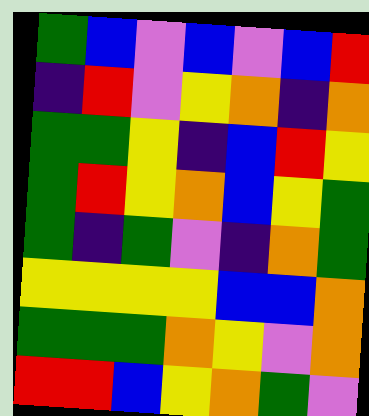[["green", "blue", "violet", "blue", "violet", "blue", "red"], ["indigo", "red", "violet", "yellow", "orange", "indigo", "orange"], ["green", "green", "yellow", "indigo", "blue", "red", "yellow"], ["green", "red", "yellow", "orange", "blue", "yellow", "green"], ["green", "indigo", "green", "violet", "indigo", "orange", "green"], ["yellow", "yellow", "yellow", "yellow", "blue", "blue", "orange"], ["green", "green", "green", "orange", "yellow", "violet", "orange"], ["red", "red", "blue", "yellow", "orange", "green", "violet"]]